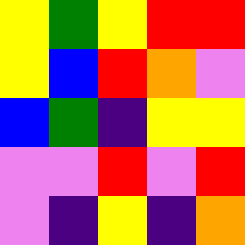[["yellow", "green", "yellow", "red", "red"], ["yellow", "blue", "red", "orange", "violet"], ["blue", "green", "indigo", "yellow", "yellow"], ["violet", "violet", "red", "violet", "red"], ["violet", "indigo", "yellow", "indigo", "orange"]]